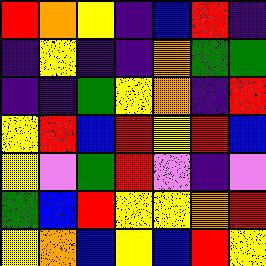[["red", "orange", "yellow", "indigo", "blue", "red", "indigo"], ["indigo", "yellow", "indigo", "indigo", "orange", "green", "green"], ["indigo", "indigo", "green", "yellow", "orange", "indigo", "red"], ["yellow", "red", "blue", "red", "yellow", "red", "blue"], ["yellow", "violet", "green", "red", "violet", "indigo", "violet"], ["green", "blue", "red", "yellow", "yellow", "orange", "red"], ["yellow", "orange", "blue", "yellow", "blue", "red", "yellow"]]